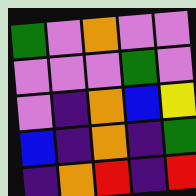[["green", "violet", "orange", "violet", "violet"], ["violet", "violet", "violet", "green", "violet"], ["violet", "indigo", "orange", "blue", "yellow"], ["blue", "indigo", "orange", "indigo", "green"], ["indigo", "orange", "red", "indigo", "red"]]